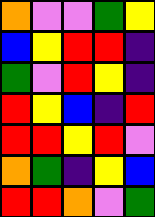[["orange", "violet", "violet", "green", "yellow"], ["blue", "yellow", "red", "red", "indigo"], ["green", "violet", "red", "yellow", "indigo"], ["red", "yellow", "blue", "indigo", "red"], ["red", "red", "yellow", "red", "violet"], ["orange", "green", "indigo", "yellow", "blue"], ["red", "red", "orange", "violet", "green"]]